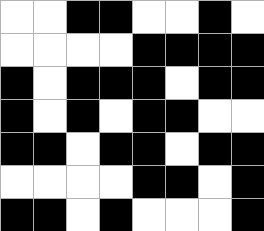[["white", "white", "black", "black", "white", "white", "black", "white"], ["white", "white", "white", "white", "black", "black", "black", "black"], ["black", "white", "black", "black", "black", "white", "black", "black"], ["black", "white", "black", "white", "black", "black", "white", "white"], ["black", "black", "white", "black", "black", "white", "black", "black"], ["white", "white", "white", "white", "black", "black", "white", "black"], ["black", "black", "white", "black", "white", "white", "white", "black"]]